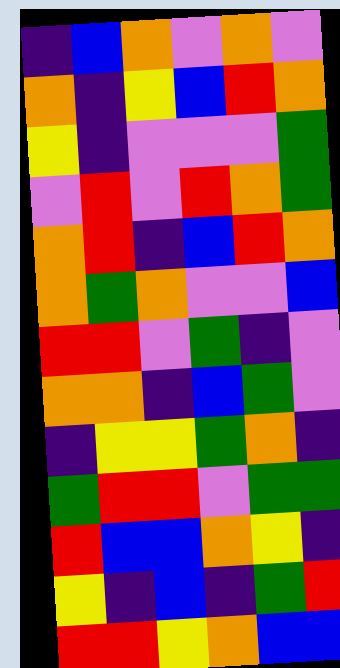[["indigo", "blue", "orange", "violet", "orange", "violet"], ["orange", "indigo", "yellow", "blue", "red", "orange"], ["yellow", "indigo", "violet", "violet", "violet", "green"], ["violet", "red", "violet", "red", "orange", "green"], ["orange", "red", "indigo", "blue", "red", "orange"], ["orange", "green", "orange", "violet", "violet", "blue"], ["red", "red", "violet", "green", "indigo", "violet"], ["orange", "orange", "indigo", "blue", "green", "violet"], ["indigo", "yellow", "yellow", "green", "orange", "indigo"], ["green", "red", "red", "violet", "green", "green"], ["red", "blue", "blue", "orange", "yellow", "indigo"], ["yellow", "indigo", "blue", "indigo", "green", "red"], ["red", "red", "yellow", "orange", "blue", "blue"]]